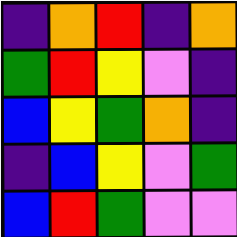[["indigo", "orange", "red", "indigo", "orange"], ["green", "red", "yellow", "violet", "indigo"], ["blue", "yellow", "green", "orange", "indigo"], ["indigo", "blue", "yellow", "violet", "green"], ["blue", "red", "green", "violet", "violet"]]